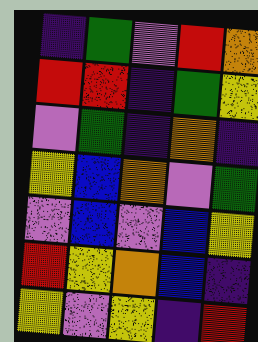[["indigo", "green", "violet", "red", "orange"], ["red", "red", "indigo", "green", "yellow"], ["violet", "green", "indigo", "orange", "indigo"], ["yellow", "blue", "orange", "violet", "green"], ["violet", "blue", "violet", "blue", "yellow"], ["red", "yellow", "orange", "blue", "indigo"], ["yellow", "violet", "yellow", "indigo", "red"]]